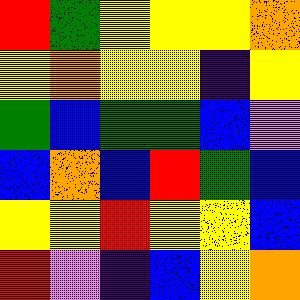[["red", "green", "yellow", "yellow", "yellow", "orange"], ["yellow", "orange", "yellow", "yellow", "indigo", "yellow"], ["green", "blue", "green", "green", "blue", "violet"], ["blue", "orange", "blue", "red", "green", "blue"], ["yellow", "yellow", "red", "yellow", "yellow", "blue"], ["red", "violet", "indigo", "blue", "yellow", "orange"]]